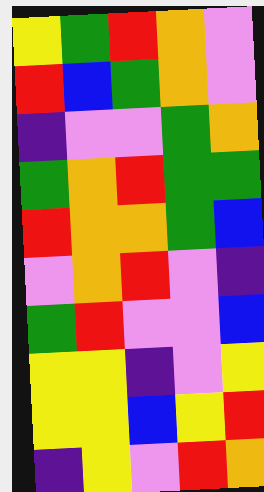[["yellow", "green", "red", "orange", "violet"], ["red", "blue", "green", "orange", "violet"], ["indigo", "violet", "violet", "green", "orange"], ["green", "orange", "red", "green", "green"], ["red", "orange", "orange", "green", "blue"], ["violet", "orange", "red", "violet", "indigo"], ["green", "red", "violet", "violet", "blue"], ["yellow", "yellow", "indigo", "violet", "yellow"], ["yellow", "yellow", "blue", "yellow", "red"], ["indigo", "yellow", "violet", "red", "orange"]]